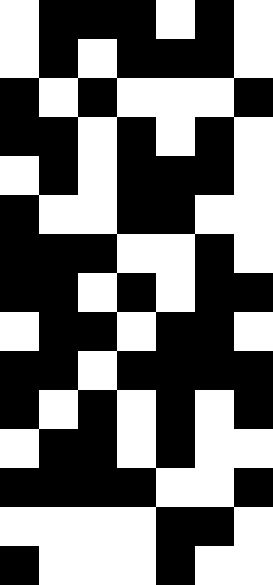[["white", "black", "black", "black", "white", "black", "white"], ["white", "black", "white", "black", "black", "black", "white"], ["black", "white", "black", "white", "white", "white", "black"], ["black", "black", "white", "black", "white", "black", "white"], ["white", "black", "white", "black", "black", "black", "white"], ["black", "white", "white", "black", "black", "white", "white"], ["black", "black", "black", "white", "white", "black", "white"], ["black", "black", "white", "black", "white", "black", "black"], ["white", "black", "black", "white", "black", "black", "white"], ["black", "black", "white", "black", "black", "black", "black"], ["black", "white", "black", "white", "black", "white", "black"], ["white", "black", "black", "white", "black", "white", "white"], ["black", "black", "black", "black", "white", "white", "black"], ["white", "white", "white", "white", "black", "black", "white"], ["black", "white", "white", "white", "black", "white", "white"]]